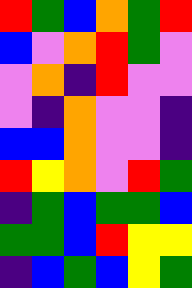[["red", "green", "blue", "orange", "green", "red"], ["blue", "violet", "orange", "red", "green", "violet"], ["violet", "orange", "indigo", "red", "violet", "violet"], ["violet", "indigo", "orange", "violet", "violet", "indigo"], ["blue", "blue", "orange", "violet", "violet", "indigo"], ["red", "yellow", "orange", "violet", "red", "green"], ["indigo", "green", "blue", "green", "green", "blue"], ["green", "green", "blue", "red", "yellow", "yellow"], ["indigo", "blue", "green", "blue", "yellow", "green"]]